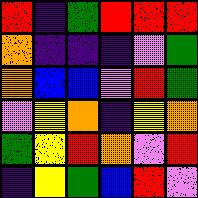[["red", "indigo", "green", "red", "red", "red"], ["orange", "indigo", "indigo", "indigo", "violet", "green"], ["orange", "blue", "blue", "violet", "red", "green"], ["violet", "yellow", "orange", "indigo", "yellow", "orange"], ["green", "yellow", "red", "orange", "violet", "red"], ["indigo", "yellow", "green", "blue", "red", "violet"]]